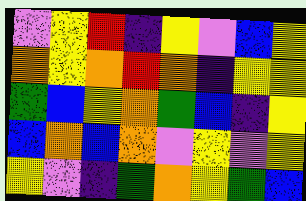[["violet", "yellow", "red", "indigo", "yellow", "violet", "blue", "yellow"], ["orange", "yellow", "orange", "red", "orange", "indigo", "yellow", "yellow"], ["green", "blue", "yellow", "orange", "green", "blue", "indigo", "yellow"], ["blue", "orange", "blue", "orange", "violet", "yellow", "violet", "yellow"], ["yellow", "violet", "indigo", "green", "orange", "yellow", "green", "blue"]]